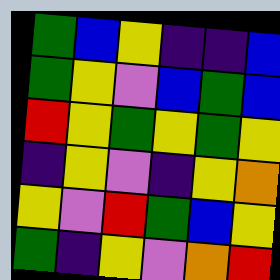[["green", "blue", "yellow", "indigo", "indigo", "blue"], ["green", "yellow", "violet", "blue", "green", "blue"], ["red", "yellow", "green", "yellow", "green", "yellow"], ["indigo", "yellow", "violet", "indigo", "yellow", "orange"], ["yellow", "violet", "red", "green", "blue", "yellow"], ["green", "indigo", "yellow", "violet", "orange", "red"]]